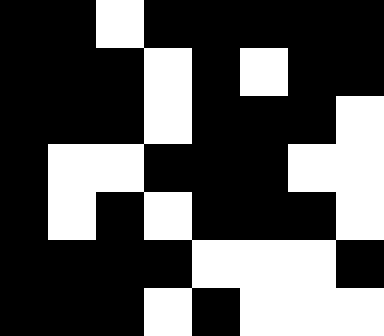[["black", "black", "white", "black", "black", "black", "black", "black"], ["black", "black", "black", "white", "black", "white", "black", "black"], ["black", "black", "black", "white", "black", "black", "black", "white"], ["black", "white", "white", "black", "black", "black", "white", "white"], ["black", "white", "black", "white", "black", "black", "black", "white"], ["black", "black", "black", "black", "white", "white", "white", "black"], ["black", "black", "black", "white", "black", "white", "white", "white"]]